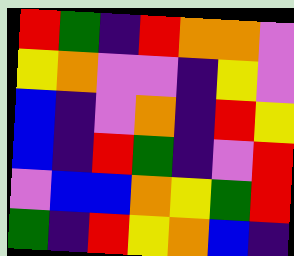[["red", "green", "indigo", "red", "orange", "orange", "violet"], ["yellow", "orange", "violet", "violet", "indigo", "yellow", "violet"], ["blue", "indigo", "violet", "orange", "indigo", "red", "yellow"], ["blue", "indigo", "red", "green", "indigo", "violet", "red"], ["violet", "blue", "blue", "orange", "yellow", "green", "red"], ["green", "indigo", "red", "yellow", "orange", "blue", "indigo"]]